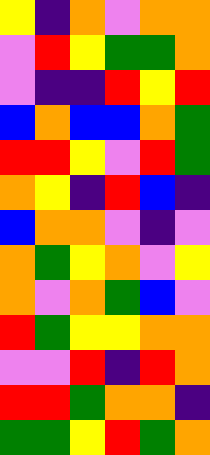[["yellow", "indigo", "orange", "violet", "orange", "orange"], ["violet", "red", "yellow", "green", "green", "orange"], ["violet", "indigo", "indigo", "red", "yellow", "red"], ["blue", "orange", "blue", "blue", "orange", "green"], ["red", "red", "yellow", "violet", "red", "green"], ["orange", "yellow", "indigo", "red", "blue", "indigo"], ["blue", "orange", "orange", "violet", "indigo", "violet"], ["orange", "green", "yellow", "orange", "violet", "yellow"], ["orange", "violet", "orange", "green", "blue", "violet"], ["red", "green", "yellow", "yellow", "orange", "orange"], ["violet", "violet", "red", "indigo", "red", "orange"], ["red", "red", "green", "orange", "orange", "indigo"], ["green", "green", "yellow", "red", "green", "orange"]]